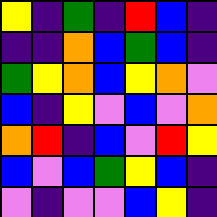[["yellow", "indigo", "green", "indigo", "red", "blue", "indigo"], ["indigo", "indigo", "orange", "blue", "green", "blue", "indigo"], ["green", "yellow", "orange", "blue", "yellow", "orange", "violet"], ["blue", "indigo", "yellow", "violet", "blue", "violet", "orange"], ["orange", "red", "indigo", "blue", "violet", "red", "yellow"], ["blue", "violet", "blue", "green", "yellow", "blue", "indigo"], ["violet", "indigo", "violet", "violet", "blue", "yellow", "indigo"]]